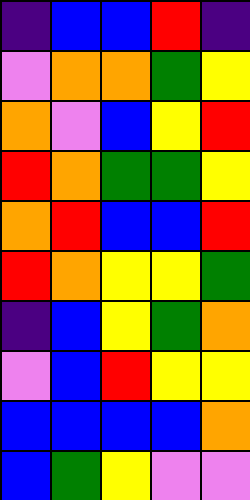[["indigo", "blue", "blue", "red", "indigo"], ["violet", "orange", "orange", "green", "yellow"], ["orange", "violet", "blue", "yellow", "red"], ["red", "orange", "green", "green", "yellow"], ["orange", "red", "blue", "blue", "red"], ["red", "orange", "yellow", "yellow", "green"], ["indigo", "blue", "yellow", "green", "orange"], ["violet", "blue", "red", "yellow", "yellow"], ["blue", "blue", "blue", "blue", "orange"], ["blue", "green", "yellow", "violet", "violet"]]